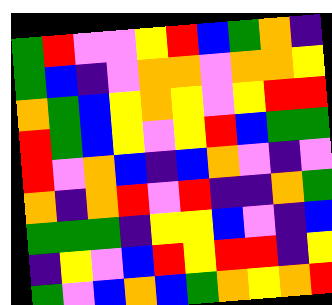[["green", "red", "violet", "violet", "yellow", "red", "blue", "green", "orange", "indigo"], ["green", "blue", "indigo", "violet", "orange", "orange", "violet", "orange", "orange", "yellow"], ["orange", "green", "blue", "yellow", "orange", "yellow", "violet", "yellow", "red", "red"], ["red", "green", "blue", "yellow", "violet", "yellow", "red", "blue", "green", "green"], ["red", "violet", "orange", "blue", "indigo", "blue", "orange", "violet", "indigo", "violet"], ["orange", "indigo", "orange", "red", "violet", "red", "indigo", "indigo", "orange", "green"], ["green", "green", "green", "indigo", "yellow", "yellow", "blue", "violet", "indigo", "blue"], ["indigo", "yellow", "violet", "blue", "red", "yellow", "red", "red", "indigo", "yellow"], ["green", "violet", "blue", "orange", "blue", "green", "orange", "yellow", "orange", "red"]]